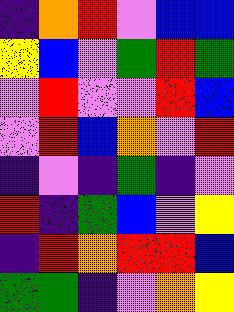[["indigo", "orange", "red", "violet", "blue", "blue"], ["yellow", "blue", "violet", "green", "red", "green"], ["violet", "red", "violet", "violet", "red", "blue"], ["violet", "red", "blue", "orange", "violet", "red"], ["indigo", "violet", "indigo", "green", "indigo", "violet"], ["red", "indigo", "green", "blue", "violet", "yellow"], ["indigo", "red", "orange", "red", "red", "blue"], ["green", "green", "indigo", "violet", "orange", "yellow"]]